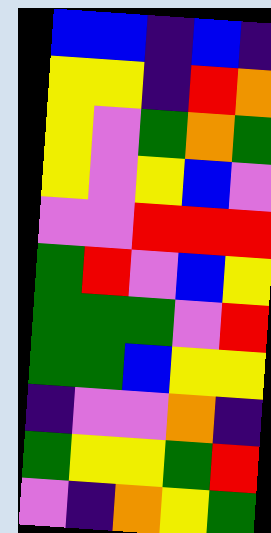[["blue", "blue", "indigo", "blue", "indigo"], ["yellow", "yellow", "indigo", "red", "orange"], ["yellow", "violet", "green", "orange", "green"], ["yellow", "violet", "yellow", "blue", "violet"], ["violet", "violet", "red", "red", "red"], ["green", "red", "violet", "blue", "yellow"], ["green", "green", "green", "violet", "red"], ["green", "green", "blue", "yellow", "yellow"], ["indigo", "violet", "violet", "orange", "indigo"], ["green", "yellow", "yellow", "green", "red"], ["violet", "indigo", "orange", "yellow", "green"]]